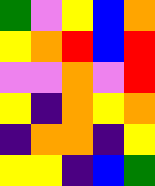[["green", "violet", "yellow", "blue", "orange"], ["yellow", "orange", "red", "blue", "red"], ["violet", "violet", "orange", "violet", "red"], ["yellow", "indigo", "orange", "yellow", "orange"], ["indigo", "orange", "orange", "indigo", "yellow"], ["yellow", "yellow", "indigo", "blue", "green"]]